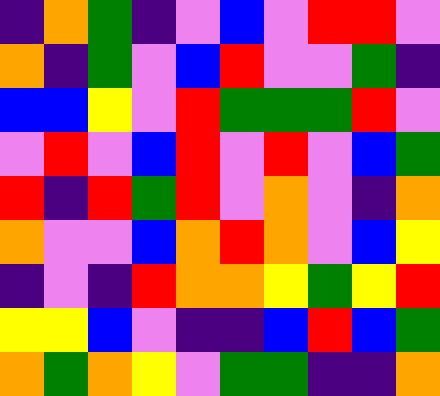[["indigo", "orange", "green", "indigo", "violet", "blue", "violet", "red", "red", "violet"], ["orange", "indigo", "green", "violet", "blue", "red", "violet", "violet", "green", "indigo"], ["blue", "blue", "yellow", "violet", "red", "green", "green", "green", "red", "violet"], ["violet", "red", "violet", "blue", "red", "violet", "red", "violet", "blue", "green"], ["red", "indigo", "red", "green", "red", "violet", "orange", "violet", "indigo", "orange"], ["orange", "violet", "violet", "blue", "orange", "red", "orange", "violet", "blue", "yellow"], ["indigo", "violet", "indigo", "red", "orange", "orange", "yellow", "green", "yellow", "red"], ["yellow", "yellow", "blue", "violet", "indigo", "indigo", "blue", "red", "blue", "green"], ["orange", "green", "orange", "yellow", "violet", "green", "green", "indigo", "indigo", "orange"]]